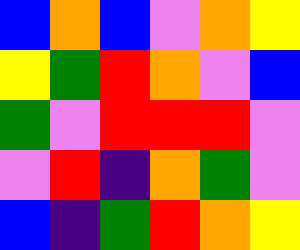[["blue", "orange", "blue", "violet", "orange", "yellow"], ["yellow", "green", "red", "orange", "violet", "blue"], ["green", "violet", "red", "red", "red", "violet"], ["violet", "red", "indigo", "orange", "green", "violet"], ["blue", "indigo", "green", "red", "orange", "yellow"]]